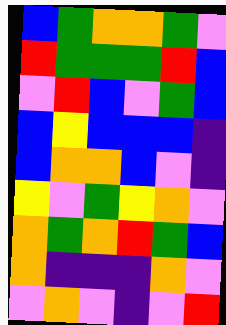[["blue", "green", "orange", "orange", "green", "violet"], ["red", "green", "green", "green", "red", "blue"], ["violet", "red", "blue", "violet", "green", "blue"], ["blue", "yellow", "blue", "blue", "blue", "indigo"], ["blue", "orange", "orange", "blue", "violet", "indigo"], ["yellow", "violet", "green", "yellow", "orange", "violet"], ["orange", "green", "orange", "red", "green", "blue"], ["orange", "indigo", "indigo", "indigo", "orange", "violet"], ["violet", "orange", "violet", "indigo", "violet", "red"]]